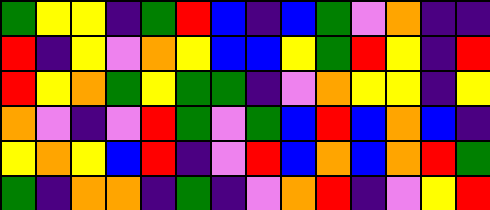[["green", "yellow", "yellow", "indigo", "green", "red", "blue", "indigo", "blue", "green", "violet", "orange", "indigo", "indigo"], ["red", "indigo", "yellow", "violet", "orange", "yellow", "blue", "blue", "yellow", "green", "red", "yellow", "indigo", "red"], ["red", "yellow", "orange", "green", "yellow", "green", "green", "indigo", "violet", "orange", "yellow", "yellow", "indigo", "yellow"], ["orange", "violet", "indigo", "violet", "red", "green", "violet", "green", "blue", "red", "blue", "orange", "blue", "indigo"], ["yellow", "orange", "yellow", "blue", "red", "indigo", "violet", "red", "blue", "orange", "blue", "orange", "red", "green"], ["green", "indigo", "orange", "orange", "indigo", "green", "indigo", "violet", "orange", "red", "indigo", "violet", "yellow", "red"]]